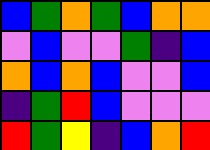[["blue", "green", "orange", "green", "blue", "orange", "orange"], ["violet", "blue", "violet", "violet", "green", "indigo", "blue"], ["orange", "blue", "orange", "blue", "violet", "violet", "blue"], ["indigo", "green", "red", "blue", "violet", "violet", "violet"], ["red", "green", "yellow", "indigo", "blue", "orange", "red"]]